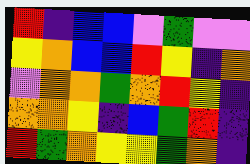[["red", "indigo", "blue", "blue", "violet", "green", "violet", "violet"], ["yellow", "orange", "blue", "blue", "red", "yellow", "indigo", "orange"], ["violet", "orange", "orange", "green", "orange", "red", "yellow", "indigo"], ["orange", "orange", "yellow", "indigo", "blue", "green", "red", "indigo"], ["red", "green", "orange", "yellow", "yellow", "green", "orange", "indigo"]]